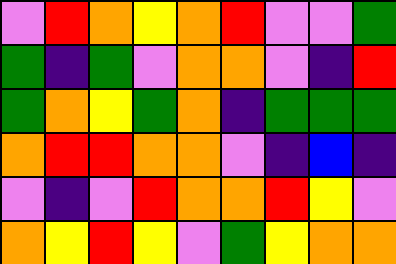[["violet", "red", "orange", "yellow", "orange", "red", "violet", "violet", "green"], ["green", "indigo", "green", "violet", "orange", "orange", "violet", "indigo", "red"], ["green", "orange", "yellow", "green", "orange", "indigo", "green", "green", "green"], ["orange", "red", "red", "orange", "orange", "violet", "indigo", "blue", "indigo"], ["violet", "indigo", "violet", "red", "orange", "orange", "red", "yellow", "violet"], ["orange", "yellow", "red", "yellow", "violet", "green", "yellow", "orange", "orange"]]